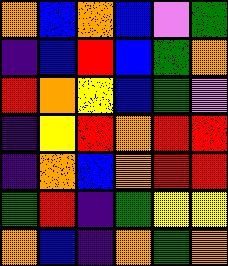[["orange", "blue", "orange", "blue", "violet", "green"], ["indigo", "blue", "red", "blue", "green", "orange"], ["red", "orange", "yellow", "blue", "green", "violet"], ["indigo", "yellow", "red", "orange", "red", "red"], ["indigo", "orange", "blue", "orange", "red", "red"], ["green", "red", "indigo", "green", "yellow", "yellow"], ["orange", "blue", "indigo", "orange", "green", "orange"]]